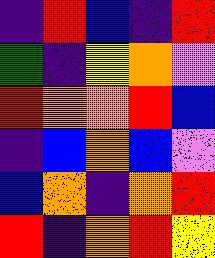[["indigo", "red", "blue", "indigo", "red"], ["green", "indigo", "yellow", "orange", "violet"], ["red", "orange", "orange", "red", "blue"], ["indigo", "blue", "orange", "blue", "violet"], ["blue", "orange", "indigo", "orange", "red"], ["red", "indigo", "orange", "red", "yellow"]]